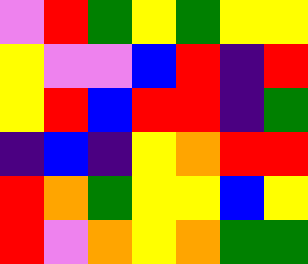[["violet", "red", "green", "yellow", "green", "yellow", "yellow"], ["yellow", "violet", "violet", "blue", "red", "indigo", "red"], ["yellow", "red", "blue", "red", "red", "indigo", "green"], ["indigo", "blue", "indigo", "yellow", "orange", "red", "red"], ["red", "orange", "green", "yellow", "yellow", "blue", "yellow"], ["red", "violet", "orange", "yellow", "orange", "green", "green"]]